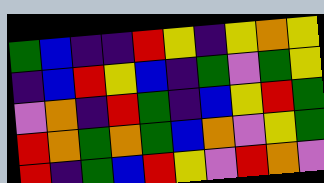[["green", "blue", "indigo", "indigo", "red", "yellow", "indigo", "yellow", "orange", "yellow"], ["indigo", "blue", "red", "yellow", "blue", "indigo", "green", "violet", "green", "yellow"], ["violet", "orange", "indigo", "red", "green", "indigo", "blue", "yellow", "red", "green"], ["red", "orange", "green", "orange", "green", "blue", "orange", "violet", "yellow", "green"], ["red", "indigo", "green", "blue", "red", "yellow", "violet", "red", "orange", "violet"]]